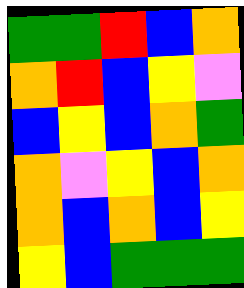[["green", "green", "red", "blue", "orange"], ["orange", "red", "blue", "yellow", "violet"], ["blue", "yellow", "blue", "orange", "green"], ["orange", "violet", "yellow", "blue", "orange"], ["orange", "blue", "orange", "blue", "yellow"], ["yellow", "blue", "green", "green", "green"]]